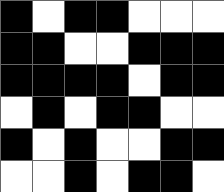[["black", "white", "black", "black", "white", "white", "white"], ["black", "black", "white", "white", "black", "black", "black"], ["black", "black", "black", "black", "white", "black", "black"], ["white", "black", "white", "black", "black", "white", "white"], ["black", "white", "black", "white", "white", "black", "black"], ["white", "white", "black", "white", "black", "black", "white"]]